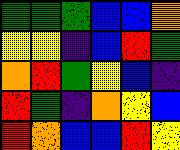[["green", "green", "green", "blue", "blue", "orange"], ["yellow", "yellow", "indigo", "blue", "red", "green"], ["orange", "red", "green", "yellow", "blue", "indigo"], ["red", "green", "indigo", "orange", "yellow", "blue"], ["red", "orange", "blue", "blue", "red", "yellow"]]